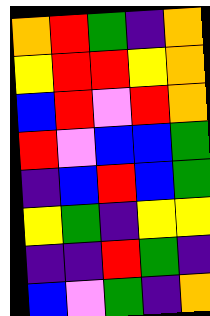[["orange", "red", "green", "indigo", "orange"], ["yellow", "red", "red", "yellow", "orange"], ["blue", "red", "violet", "red", "orange"], ["red", "violet", "blue", "blue", "green"], ["indigo", "blue", "red", "blue", "green"], ["yellow", "green", "indigo", "yellow", "yellow"], ["indigo", "indigo", "red", "green", "indigo"], ["blue", "violet", "green", "indigo", "orange"]]